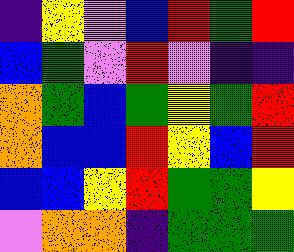[["indigo", "yellow", "violet", "blue", "red", "green", "red"], ["blue", "green", "violet", "red", "violet", "indigo", "indigo"], ["orange", "green", "blue", "green", "yellow", "green", "red"], ["orange", "blue", "blue", "red", "yellow", "blue", "red"], ["blue", "blue", "yellow", "red", "green", "green", "yellow"], ["violet", "orange", "orange", "indigo", "green", "green", "green"]]